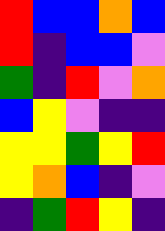[["red", "blue", "blue", "orange", "blue"], ["red", "indigo", "blue", "blue", "violet"], ["green", "indigo", "red", "violet", "orange"], ["blue", "yellow", "violet", "indigo", "indigo"], ["yellow", "yellow", "green", "yellow", "red"], ["yellow", "orange", "blue", "indigo", "violet"], ["indigo", "green", "red", "yellow", "indigo"]]